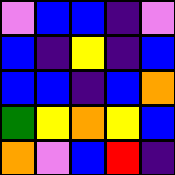[["violet", "blue", "blue", "indigo", "violet"], ["blue", "indigo", "yellow", "indigo", "blue"], ["blue", "blue", "indigo", "blue", "orange"], ["green", "yellow", "orange", "yellow", "blue"], ["orange", "violet", "blue", "red", "indigo"]]